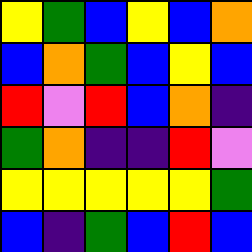[["yellow", "green", "blue", "yellow", "blue", "orange"], ["blue", "orange", "green", "blue", "yellow", "blue"], ["red", "violet", "red", "blue", "orange", "indigo"], ["green", "orange", "indigo", "indigo", "red", "violet"], ["yellow", "yellow", "yellow", "yellow", "yellow", "green"], ["blue", "indigo", "green", "blue", "red", "blue"]]